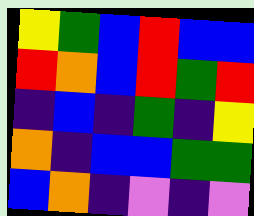[["yellow", "green", "blue", "red", "blue", "blue"], ["red", "orange", "blue", "red", "green", "red"], ["indigo", "blue", "indigo", "green", "indigo", "yellow"], ["orange", "indigo", "blue", "blue", "green", "green"], ["blue", "orange", "indigo", "violet", "indigo", "violet"]]